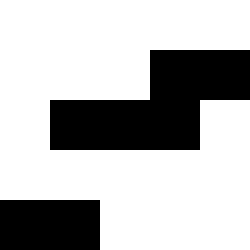[["white", "white", "white", "white", "white"], ["white", "white", "white", "black", "black"], ["white", "black", "black", "black", "white"], ["white", "white", "white", "white", "white"], ["black", "black", "white", "white", "white"]]